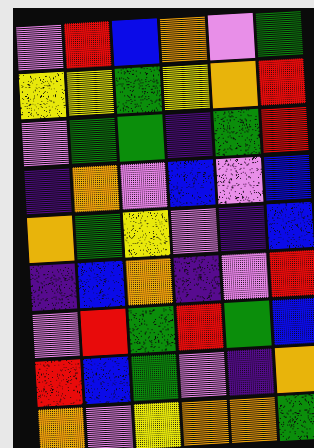[["violet", "red", "blue", "orange", "violet", "green"], ["yellow", "yellow", "green", "yellow", "orange", "red"], ["violet", "green", "green", "indigo", "green", "red"], ["indigo", "orange", "violet", "blue", "violet", "blue"], ["orange", "green", "yellow", "violet", "indigo", "blue"], ["indigo", "blue", "orange", "indigo", "violet", "red"], ["violet", "red", "green", "red", "green", "blue"], ["red", "blue", "green", "violet", "indigo", "orange"], ["orange", "violet", "yellow", "orange", "orange", "green"]]